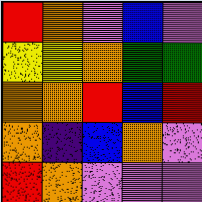[["red", "orange", "violet", "blue", "violet"], ["yellow", "yellow", "orange", "green", "green"], ["orange", "orange", "red", "blue", "red"], ["orange", "indigo", "blue", "orange", "violet"], ["red", "orange", "violet", "violet", "violet"]]